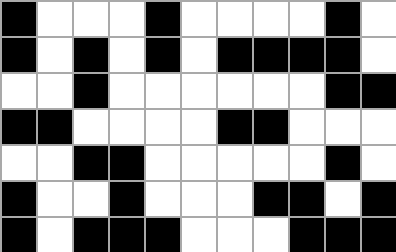[["black", "white", "white", "white", "black", "white", "white", "white", "white", "black", "white"], ["black", "white", "black", "white", "black", "white", "black", "black", "black", "black", "white"], ["white", "white", "black", "white", "white", "white", "white", "white", "white", "black", "black"], ["black", "black", "white", "white", "white", "white", "black", "black", "white", "white", "white"], ["white", "white", "black", "black", "white", "white", "white", "white", "white", "black", "white"], ["black", "white", "white", "black", "white", "white", "white", "black", "black", "white", "black"], ["black", "white", "black", "black", "black", "white", "white", "white", "black", "black", "black"]]